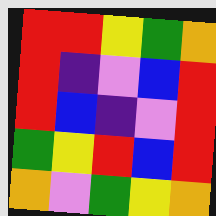[["red", "red", "yellow", "green", "orange"], ["red", "indigo", "violet", "blue", "red"], ["red", "blue", "indigo", "violet", "red"], ["green", "yellow", "red", "blue", "red"], ["orange", "violet", "green", "yellow", "orange"]]